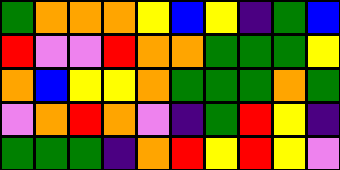[["green", "orange", "orange", "orange", "yellow", "blue", "yellow", "indigo", "green", "blue"], ["red", "violet", "violet", "red", "orange", "orange", "green", "green", "green", "yellow"], ["orange", "blue", "yellow", "yellow", "orange", "green", "green", "green", "orange", "green"], ["violet", "orange", "red", "orange", "violet", "indigo", "green", "red", "yellow", "indigo"], ["green", "green", "green", "indigo", "orange", "red", "yellow", "red", "yellow", "violet"]]